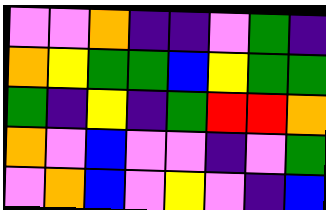[["violet", "violet", "orange", "indigo", "indigo", "violet", "green", "indigo"], ["orange", "yellow", "green", "green", "blue", "yellow", "green", "green"], ["green", "indigo", "yellow", "indigo", "green", "red", "red", "orange"], ["orange", "violet", "blue", "violet", "violet", "indigo", "violet", "green"], ["violet", "orange", "blue", "violet", "yellow", "violet", "indigo", "blue"]]